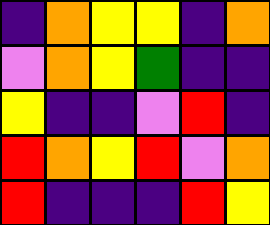[["indigo", "orange", "yellow", "yellow", "indigo", "orange"], ["violet", "orange", "yellow", "green", "indigo", "indigo"], ["yellow", "indigo", "indigo", "violet", "red", "indigo"], ["red", "orange", "yellow", "red", "violet", "orange"], ["red", "indigo", "indigo", "indigo", "red", "yellow"]]